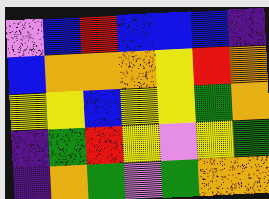[["violet", "blue", "red", "blue", "blue", "blue", "indigo"], ["blue", "orange", "orange", "orange", "yellow", "red", "orange"], ["yellow", "yellow", "blue", "yellow", "yellow", "green", "orange"], ["indigo", "green", "red", "yellow", "violet", "yellow", "green"], ["indigo", "orange", "green", "violet", "green", "orange", "orange"]]